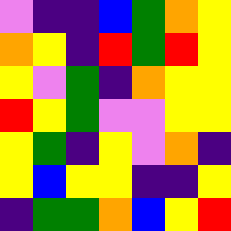[["violet", "indigo", "indigo", "blue", "green", "orange", "yellow"], ["orange", "yellow", "indigo", "red", "green", "red", "yellow"], ["yellow", "violet", "green", "indigo", "orange", "yellow", "yellow"], ["red", "yellow", "green", "violet", "violet", "yellow", "yellow"], ["yellow", "green", "indigo", "yellow", "violet", "orange", "indigo"], ["yellow", "blue", "yellow", "yellow", "indigo", "indigo", "yellow"], ["indigo", "green", "green", "orange", "blue", "yellow", "red"]]